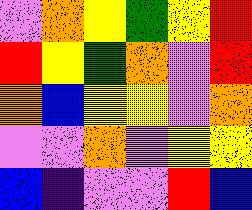[["violet", "orange", "yellow", "green", "yellow", "red"], ["red", "yellow", "green", "orange", "violet", "red"], ["orange", "blue", "yellow", "yellow", "violet", "orange"], ["violet", "violet", "orange", "violet", "yellow", "yellow"], ["blue", "indigo", "violet", "violet", "red", "blue"]]